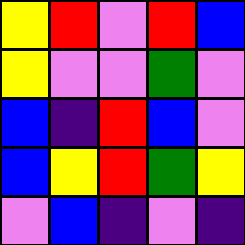[["yellow", "red", "violet", "red", "blue"], ["yellow", "violet", "violet", "green", "violet"], ["blue", "indigo", "red", "blue", "violet"], ["blue", "yellow", "red", "green", "yellow"], ["violet", "blue", "indigo", "violet", "indigo"]]